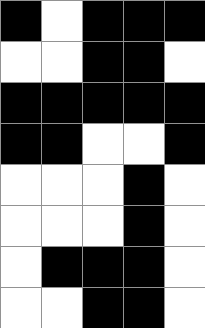[["black", "white", "black", "black", "black"], ["white", "white", "black", "black", "white"], ["black", "black", "black", "black", "black"], ["black", "black", "white", "white", "black"], ["white", "white", "white", "black", "white"], ["white", "white", "white", "black", "white"], ["white", "black", "black", "black", "white"], ["white", "white", "black", "black", "white"]]